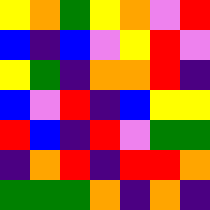[["yellow", "orange", "green", "yellow", "orange", "violet", "red"], ["blue", "indigo", "blue", "violet", "yellow", "red", "violet"], ["yellow", "green", "indigo", "orange", "orange", "red", "indigo"], ["blue", "violet", "red", "indigo", "blue", "yellow", "yellow"], ["red", "blue", "indigo", "red", "violet", "green", "green"], ["indigo", "orange", "red", "indigo", "red", "red", "orange"], ["green", "green", "green", "orange", "indigo", "orange", "indigo"]]